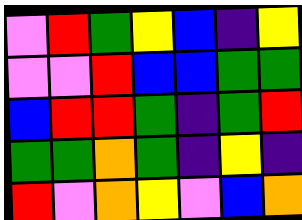[["violet", "red", "green", "yellow", "blue", "indigo", "yellow"], ["violet", "violet", "red", "blue", "blue", "green", "green"], ["blue", "red", "red", "green", "indigo", "green", "red"], ["green", "green", "orange", "green", "indigo", "yellow", "indigo"], ["red", "violet", "orange", "yellow", "violet", "blue", "orange"]]